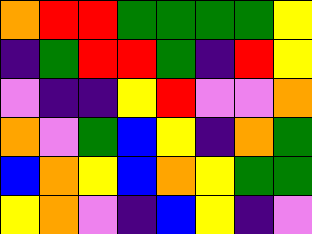[["orange", "red", "red", "green", "green", "green", "green", "yellow"], ["indigo", "green", "red", "red", "green", "indigo", "red", "yellow"], ["violet", "indigo", "indigo", "yellow", "red", "violet", "violet", "orange"], ["orange", "violet", "green", "blue", "yellow", "indigo", "orange", "green"], ["blue", "orange", "yellow", "blue", "orange", "yellow", "green", "green"], ["yellow", "orange", "violet", "indigo", "blue", "yellow", "indigo", "violet"]]